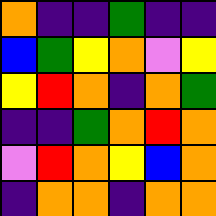[["orange", "indigo", "indigo", "green", "indigo", "indigo"], ["blue", "green", "yellow", "orange", "violet", "yellow"], ["yellow", "red", "orange", "indigo", "orange", "green"], ["indigo", "indigo", "green", "orange", "red", "orange"], ["violet", "red", "orange", "yellow", "blue", "orange"], ["indigo", "orange", "orange", "indigo", "orange", "orange"]]